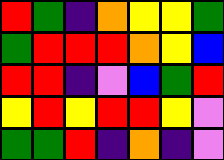[["red", "green", "indigo", "orange", "yellow", "yellow", "green"], ["green", "red", "red", "red", "orange", "yellow", "blue"], ["red", "red", "indigo", "violet", "blue", "green", "red"], ["yellow", "red", "yellow", "red", "red", "yellow", "violet"], ["green", "green", "red", "indigo", "orange", "indigo", "violet"]]